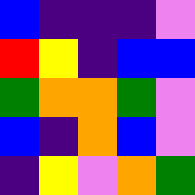[["blue", "indigo", "indigo", "indigo", "violet"], ["red", "yellow", "indigo", "blue", "blue"], ["green", "orange", "orange", "green", "violet"], ["blue", "indigo", "orange", "blue", "violet"], ["indigo", "yellow", "violet", "orange", "green"]]